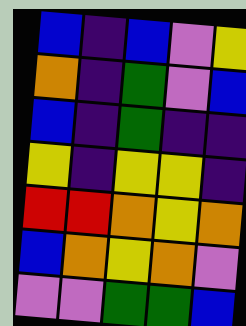[["blue", "indigo", "blue", "violet", "yellow"], ["orange", "indigo", "green", "violet", "blue"], ["blue", "indigo", "green", "indigo", "indigo"], ["yellow", "indigo", "yellow", "yellow", "indigo"], ["red", "red", "orange", "yellow", "orange"], ["blue", "orange", "yellow", "orange", "violet"], ["violet", "violet", "green", "green", "blue"]]